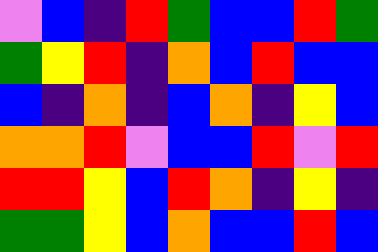[["violet", "blue", "indigo", "red", "green", "blue", "blue", "red", "green"], ["green", "yellow", "red", "indigo", "orange", "blue", "red", "blue", "blue"], ["blue", "indigo", "orange", "indigo", "blue", "orange", "indigo", "yellow", "blue"], ["orange", "orange", "red", "violet", "blue", "blue", "red", "violet", "red"], ["red", "red", "yellow", "blue", "red", "orange", "indigo", "yellow", "indigo"], ["green", "green", "yellow", "blue", "orange", "blue", "blue", "red", "blue"]]